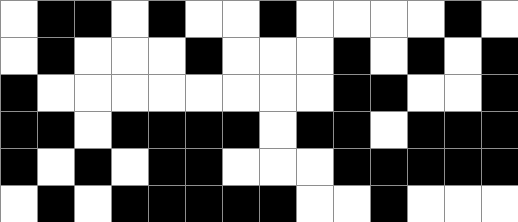[["white", "black", "black", "white", "black", "white", "white", "black", "white", "white", "white", "white", "black", "white"], ["white", "black", "white", "white", "white", "black", "white", "white", "white", "black", "white", "black", "white", "black"], ["black", "white", "white", "white", "white", "white", "white", "white", "white", "black", "black", "white", "white", "black"], ["black", "black", "white", "black", "black", "black", "black", "white", "black", "black", "white", "black", "black", "black"], ["black", "white", "black", "white", "black", "black", "white", "white", "white", "black", "black", "black", "black", "black"], ["white", "black", "white", "black", "black", "black", "black", "black", "white", "white", "black", "white", "white", "white"]]